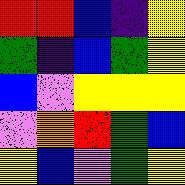[["red", "red", "blue", "indigo", "yellow"], ["green", "indigo", "blue", "green", "yellow"], ["blue", "violet", "yellow", "yellow", "yellow"], ["violet", "orange", "red", "green", "blue"], ["yellow", "blue", "violet", "green", "yellow"]]